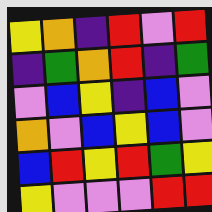[["yellow", "orange", "indigo", "red", "violet", "red"], ["indigo", "green", "orange", "red", "indigo", "green"], ["violet", "blue", "yellow", "indigo", "blue", "violet"], ["orange", "violet", "blue", "yellow", "blue", "violet"], ["blue", "red", "yellow", "red", "green", "yellow"], ["yellow", "violet", "violet", "violet", "red", "red"]]